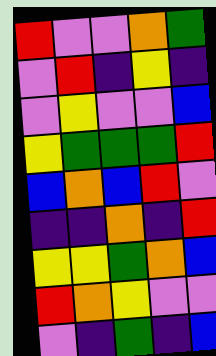[["red", "violet", "violet", "orange", "green"], ["violet", "red", "indigo", "yellow", "indigo"], ["violet", "yellow", "violet", "violet", "blue"], ["yellow", "green", "green", "green", "red"], ["blue", "orange", "blue", "red", "violet"], ["indigo", "indigo", "orange", "indigo", "red"], ["yellow", "yellow", "green", "orange", "blue"], ["red", "orange", "yellow", "violet", "violet"], ["violet", "indigo", "green", "indigo", "blue"]]